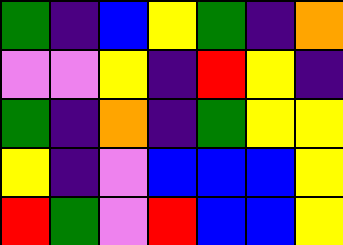[["green", "indigo", "blue", "yellow", "green", "indigo", "orange"], ["violet", "violet", "yellow", "indigo", "red", "yellow", "indigo"], ["green", "indigo", "orange", "indigo", "green", "yellow", "yellow"], ["yellow", "indigo", "violet", "blue", "blue", "blue", "yellow"], ["red", "green", "violet", "red", "blue", "blue", "yellow"]]